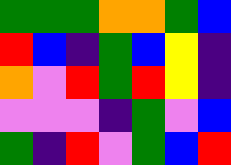[["green", "green", "green", "orange", "orange", "green", "blue"], ["red", "blue", "indigo", "green", "blue", "yellow", "indigo"], ["orange", "violet", "red", "green", "red", "yellow", "indigo"], ["violet", "violet", "violet", "indigo", "green", "violet", "blue"], ["green", "indigo", "red", "violet", "green", "blue", "red"]]